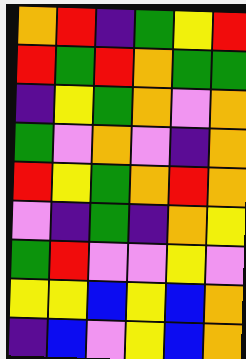[["orange", "red", "indigo", "green", "yellow", "red"], ["red", "green", "red", "orange", "green", "green"], ["indigo", "yellow", "green", "orange", "violet", "orange"], ["green", "violet", "orange", "violet", "indigo", "orange"], ["red", "yellow", "green", "orange", "red", "orange"], ["violet", "indigo", "green", "indigo", "orange", "yellow"], ["green", "red", "violet", "violet", "yellow", "violet"], ["yellow", "yellow", "blue", "yellow", "blue", "orange"], ["indigo", "blue", "violet", "yellow", "blue", "orange"]]